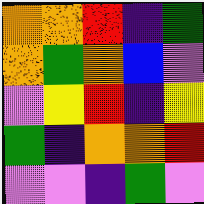[["orange", "orange", "red", "indigo", "green"], ["orange", "green", "orange", "blue", "violet"], ["violet", "yellow", "red", "indigo", "yellow"], ["green", "indigo", "orange", "orange", "red"], ["violet", "violet", "indigo", "green", "violet"]]